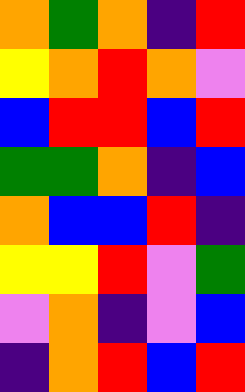[["orange", "green", "orange", "indigo", "red"], ["yellow", "orange", "red", "orange", "violet"], ["blue", "red", "red", "blue", "red"], ["green", "green", "orange", "indigo", "blue"], ["orange", "blue", "blue", "red", "indigo"], ["yellow", "yellow", "red", "violet", "green"], ["violet", "orange", "indigo", "violet", "blue"], ["indigo", "orange", "red", "blue", "red"]]